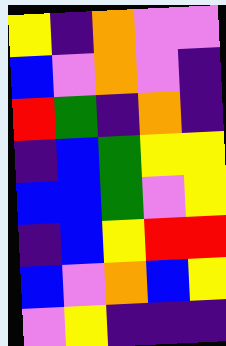[["yellow", "indigo", "orange", "violet", "violet"], ["blue", "violet", "orange", "violet", "indigo"], ["red", "green", "indigo", "orange", "indigo"], ["indigo", "blue", "green", "yellow", "yellow"], ["blue", "blue", "green", "violet", "yellow"], ["indigo", "blue", "yellow", "red", "red"], ["blue", "violet", "orange", "blue", "yellow"], ["violet", "yellow", "indigo", "indigo", "indigo"]]